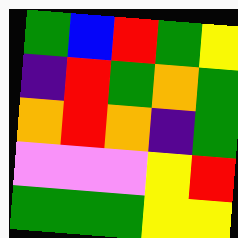[["green", "blue", "red", "green", "yellow"], ["indigo", "red", "green", "orange", "green"], ["orange", "red", "orange", "indigo", "green"], ["violet", "violet", "violet", "yellow", "red"], ["green", "green", "green", "yellow", "yellow"]]